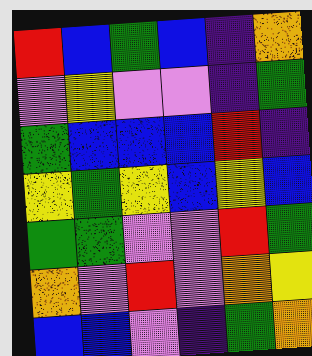[["red", "blue", "green", "blue", "indigo", "orange"], ["violet", "yellow", "violet", "violet", "indigo", "green"], ["green", "blue", "blue", "blue", "red", "indigo"], ["yellow", "green", "yellow", "blue", "yellow", "blue"], ["green", "green", "violet", "violet", "red", "green"], ["orange", "violet", "red", "violet", "orange", "yellow"], ["blue", "blue", "violet", "indigo", "green", "orange"]]